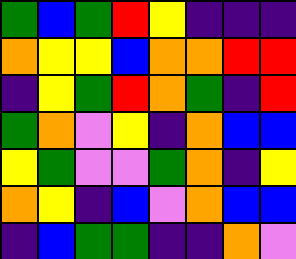[["green", "blue", "green", "red", "yellow", "indigo", "indigo", "indigo"], ["orange", "yellow", "yellow", "blue", "orange", "orange", "red", "red"], ["indigo", "yellow", "green", "red", "orange", "green", "indigo", "red"], ["green", "orange", "violet", "yellow", "indigo", "orange", "blue", "blue"], ["yellow", "green", "violet", "violet", "green", "orange", "indigo", "yellow"], ["orange", "yellow", "indigo", "blue", "violet", "orange", "blue", "blue"], ["indigo", "blue", "green", "green", "indigo", "indigo", "orange", "violet"]]